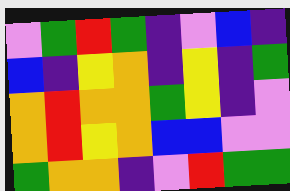[["violet", "green", "red", "green", "indigo", "violet", "blue", "indigo"], ["blue", "indigo", "yellow", "orange", "indigo", "yellow", "indigo", "green"], ["orange", "red", "orange", "orange", "green", "yellow", "indigo", "violet"], ["orange", "red", "yellow", "orange", "blue", "blue", "violet", "violet"], ["green", "orange", "orange", "indigo", "violet", "red", "green", "green"]]